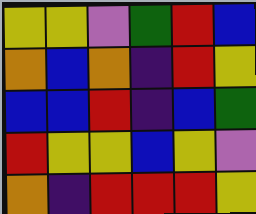[["yellow", "yellow", "violet", "green", "red", "blue"], ["orange", "blue", "orange", "indigo", "red", "yellow"], ["blue", "blue", "red", "indigo", "blue", "green"], ["red", "yellow", "yellow", "blue", "yellow", "violet"], ["orange", "indigo", "red", "red", "red", "yellow"]]